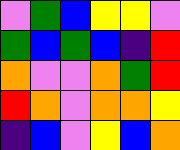[["violet", "green", "blue", "yellow", "yellow", "violet"], ["green", "blue", "green", "blue", "indigo", "red"], ["orange", "violet", "violet", "orange", "green", "red"], ["red", "orange", "violet", "orange", "orange", "yellow"], ["indigo", "blue", "violet", "yellow", "blue", "orange"]]